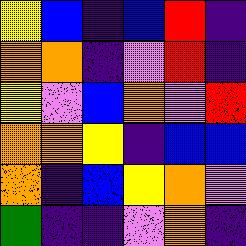[["yellow", "blue", "indigo", "blue", "red", "indigo"], ["orange", "orange", "indigo", "violet", "red", "indigo"], ["yellow", "violet", "blue", "orange", "violet", "red"], ["orange", "orange", "yellow", "indigo", "blue", "blue"], ["orange", "indigo", "blue", "yellow", "orange", "violet"], ["green", "indigo", "indigo", "violet", "orange", "indigo"]]